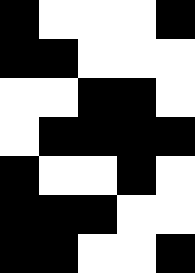[["black", "white", "white", "white", "black"], ["black", "black", "white", "white", "white"], ["white", "white", "black", "black", "white"], ["white", "black", "black", "black", "black"], ["black", "white", "white", "black", "white"], ["black", "black", "black", "white", "white"], ["black", "black", "white", "white", "black"]]